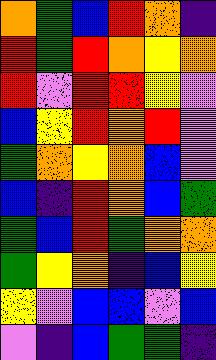[["orange", "green", "blue", "red", "orange", "indigo"], ["red", "green", "red", "orange", "yellow", "orange"], ["red", "violet", "red", "red", "yellow", "violet"], ["blue", "yellow", "red", "orange", "red", "violet"], ["green", "orange", "yellow", "orange", "blue", "violet"], ["blue", "indigo", "red", "orange", "blue", "green"], ["green", "blue", "red", "green", "orange", "orange"], ["green", "yellow", "orange", "indigo", "blue", "yellow"], ["yellow", "violet", "blue", "blue", "violet", "blue"], ["violet", "indigo", "blue", "green", "green", "indigo"]]